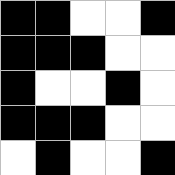[["black", "black", "white", "white", "black"], ["black", "black", "black", "white", "white"], ["black", "white", "white", "black", "white"], ["black", "black", "black", "white", "white"], ["white", "black", "white", "white", "black"]]